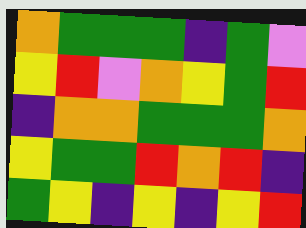[["orange", "green", "green", "green", "indigo", "green", "violet"], ["yellow", "red", "violet", "orange", "yellow", "green", "red"], ["indigo", "orange", "orange", "green", "green", "green", "orange"], ["yellow", "green", "green", "red", "orange", "red", "indigo"], ["green", "yellow", "indigo", "yellow", "indigo", "yellow", "red"]]